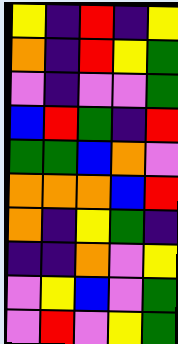[["yellow", "indigo", "red", "indigo", "yellow"], ["orange", "indigo", "red", "yellow", "green"], ["violet", "indigo", "violet", "violet", "green"], ["blue", "red", "green", "indigo", "red"], ["green", "green", "blue", "orange", "violet"], ["orange", "orange", "orange", "blue", "red"], ["orange", "indigo", "yellow", "green", "indigo"], ["indigo", "indigo", "orange", "violet", "yellow"], ["violet", "yellow", "blue", "violet", "green"], ["violet", "red", "violet", "yellow", "green"]]